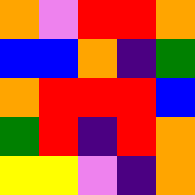[["orange", "violet", "red", "red", "orange"], ["blue", "blue", "orange", "indigo", "green"], ["orange", "red", "red", "red", "blue"], ["green", "red", "indigo", "red", "orange"], ["yellow", "yellow", "violet", "indigo", "orange"]]